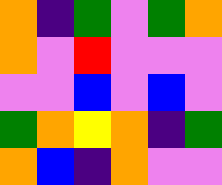[["orange", "indigo", "green", "violet", "green", "orange"], ["orange", "violet", "red", "violet", "violet", "violet"], ["violet", "violet", "blue", "violet", "blue", "violet"], ["green", "orange", "yellow", "orange", "indigo", "green"], ["orange", "blue", "indigo", "orange", "violet", "violet"]]